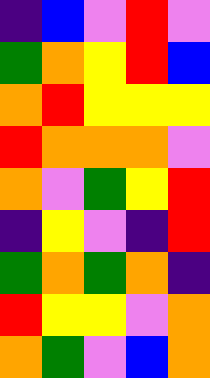[["indigo", "blue", "violet", "red", "violet"], ["green", "orange", "yellow", "red", "blue"], ["orange", "red", "yellow", "yellow", "yellow"], ["red", "orange", "orange", "orange", "violet"], ["orange", "violet", "green", "yellow", "red"], ["indigo", "yellow", "violet", "indigo", "red"], ["green", "orange", "green", "orange", "indigo"], ["red", "yellow", "yellow", "violet", "orange"], ["orange", "green", "violet", "blue", "orange"]]